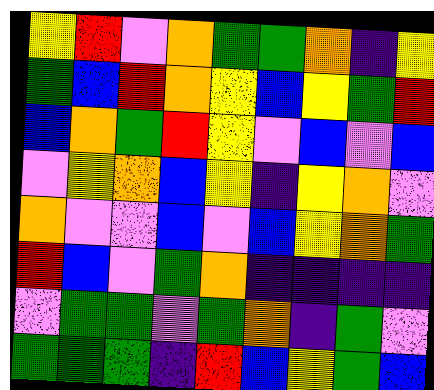[["yellow", "red", "violet", "orange", "green", "green", "orange", "indigo", "yellow"], ["green", "blue", "red", "orange", "yellow", "blue", "yellow", "green", "red"], ["blue", "orange", "green", "red", "yellow", "violet", "blue", "violet", "blue"], ["violet", "yellow", "orange", "blue", "yellow", "indigo", "yellow", "orange", "violet"], ["orange", "violet", "violet", "blue", "violet", "blue", "yellow", "orange", "green"], ["red", "blue", "violet", "green", "orange", "indigo", "indigo", "indigo", "indigo"], ["violet", "green", "green", "violet", "green", "orange", "indigo", "green", "violet"], ["green", "green", "green", "indigo", "red", "blue", "yellow", "green", "blue"]]